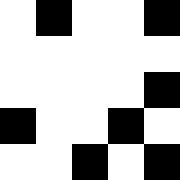[["white", "black", "white", "white", "black"], ["white", "white", "white", "white", "white"], ["white", "white", "white", "white", "black"], ["black", "white", "white", "black", "white"], ["white", "white", "black", "white", "black"]]